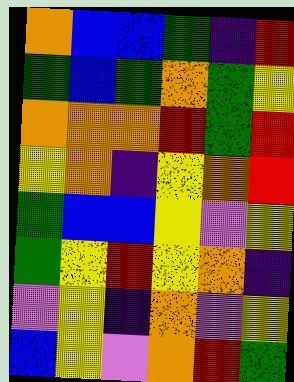[["orange", "blue", "blue", "green", "indigo", "red"], ["green", "blue", "green", "orange", "green", "yellow"], ["orange", "orange", "orange", "red", "green", "red"], ["yellow", "orange", "indigo", "yellow", "orange", "red"], ["green", "blue", "blue", "yellow", "violet", "yellow"], ["green", "yellow", "red", "yellow", "orange", "indigo"], ["violet", "yellow", "indigo", "orange", "violet", "yellow"], ["blue", "yellow", "violet", "orange", "red", "green"]]